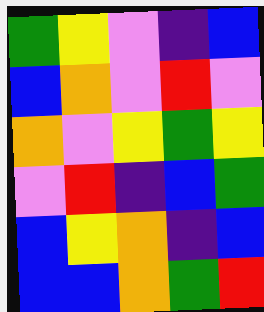[["green", "yellow", "violet", "indigo", "blue"], ["blue", "orange", "violet", "red", "violet"], ["orange", "violet", "yellow", "green", "yellow"], ["violet", "red", "indigo", "blue", "green"], ["blue", "yellow", "orange", "indigo", "blue"], ["blue", "blue", "orange", "green", "red"]]